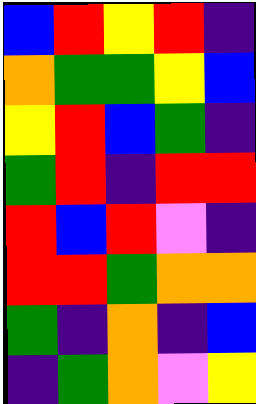[["blue", "red", "yellow", "red", "indigo"], ["orange", "green", "green", "yellow", "blue"], ["yellow", "red", "blue", "green", "indigo"], ["green", "red", "indigo", "red", "red"], ["red", "blue", "red", "violet", "indigo"], ["red", "red", "green", "orange", "orange"], ["green", "indigo", "orange", "indigo", "blue"], ["indigo", "green", "orange", "violet", "yellow"]]